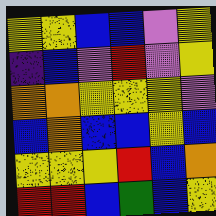[["yellow", "yellow", "blue", "blue", "violet", "yellow"], ["indigo", "blue", "violet", "red", "violet", "yellow"], ["orange", "orange", "yellow", "yellow", "yellow", "violet"], ["blue", "orange", "blue", "blue", "yellow", "blue"], ["yellow", "yellow", "yellow", "red", "blue", "orange"], ["red", "red", "blue", "green", "blue", "yellow"]]